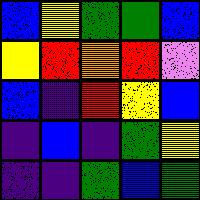[["blue", "yellow", "green", "green", "blue"], ["yellow", "red", "orange", "red", "violet"], ["blue", "indigo", "red", "yellow", "blue"], ["indigo", "blue", "indigo", "green", "yellow"], ["indigo", "indigo", "green", "blue", "green"]]